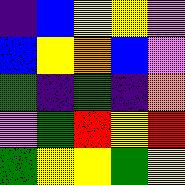[["indigo", "blue", "yellow", "yellow", "violet"], ["blue", "yellow", "orange", "blue", "violet"], ["green", "indigo", "green", "indigo", "orange"], ["violet", "green", "red", "yellow", "red"], ["green", "yellow", "yellow", "green", "yellow"]]